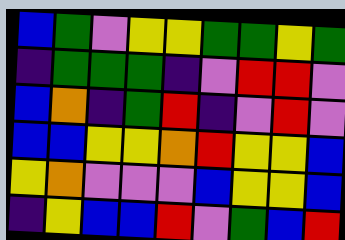[["blue", "green", "violet", "yellow", "yellow", "green", "green", "yellow", "green"], ["indigo", "green", "green", "green", "indigo", "violet", "red", "red", "violet"], ["blue", "orange", "indigo", "green", "red", "indigo", "violet", "red", "violet"], ["blue", "blue", "yellow", "yellow", "orange", "red", "yellow", "yellow", "blue"], ["yellow", "orange", "violet", "violet", "violet", "blue", "yellow", "yellow", "blue"], ["indigo", "yellow", "blue", "blue", "red", "violet", "green", "blue", "red"]]